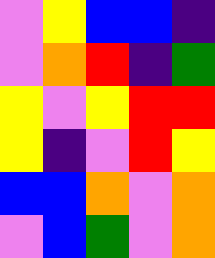[["violet", "yellow", "blue", "blue", "indigo"], ["violet", "orange", "red", "indigo", "green"], ["yellow", "violet", "yellow", "red", "red"], ["yellow", "indigo", "violet", "red", "yellow"], ["blue", "blue", "orange", "violet", "orange"], ["violet", "blue", "green", "violet", "orange"]]